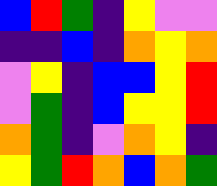[["blue", "red", "green", "indigo", "yellow", "violet", "violet"], ["indigo", "indigo", "blue", "indigo", "orange", "yellow", "orange"], ["violet", "yellow", "indigo", "blue", "blue", "yellow", "red"], ["violet", "green", "indigo", "blue", "yellow", "yellow", "red"], ["orange", "green", "indigo", "violet", "orange", "yellow", "indigo"], ["yellow", "green", "red", "orange", "blue", "orange", "green"]]